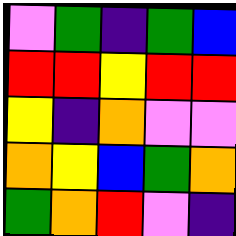[["violet", "green", "indigo", "green", "blue"], ["red", "red", "yellow", "red", "red"], ["yellow", "indigo", "orange", "violet", "violet"], ["orange", "yellow", "blue", "green", "orange"], ["green", "orange", "red", "violet", "indigo"]]